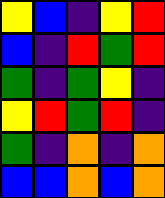[["yellow", "blue", "indigo", "yellow", "red"], ["blue", "indigo", "red", "green", "red"], ["green", "indigo", "green", "yellow", "indigo"], ["yellow", "red", "green", "red", "indigo"], ["green", "indigo", "orange", "indigo", "orange"], ["blue", "blue", "orange", "blue", "orange"]]